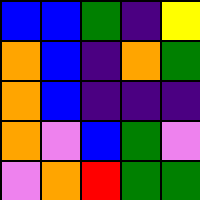[["blue", "blue", "green", "indigo", "yellow"], ["orange", "blue", "indigo", "orange", "green"], ["orange", "blue", "indigo", "indigo", "indigo"], ["orange", "violet", "blue", "green", "violet"], ["violet", "orange", "red", "green", "green"]]